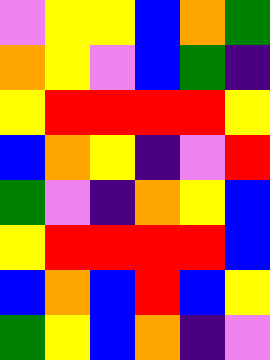[["violet", "yellow", "yellow", "blue", "orange", "green"], ["orange", "yellow", "violet", "blue", "green", "indigo"], ["yellow", "red", "red", "red", "red", "yellow"], ["blue", "orange", "yellow", "indigo", "violet", "red"], ["green", "violet", "indigo", "orange", "yellow", "blue"], ["yellow", "red", "red", "red", "red", "blue"], ["blue", "orange", "blue", "red", "blue", "yellow"], ["green", "yellow", "blue", "orange", "indigo", "violet"]]